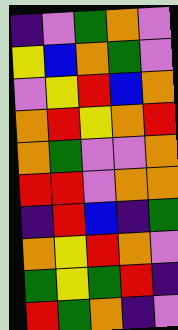[["indigo", "violet", "green", "orange", "violet"], ["yellow", "blue", "orange", "green", "violet"], ["violet", "yellow", "red", "blue", "orange"], ["orange", "red", "yellow", "orange", "red"], ["orange", "green", "violet", "violet", "orange"], ["red", "red", "violet", "orange", "orange"], ["indigo", "red", "blue", "indigo", "green"], ["orange", "yellow", "red", "orange", "violet"], ["green", "yellow", "green", "red", "indigo"], ["red", "green", "orange", "indigo", "violet"]]